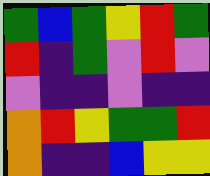[["green", "blue", "green", "yellow", "red", "green"], ["red", "indigo", "green", "violet", "red", "violet"], ["violet", "indigo", "indigo", "violet", "indigo", "indigo"], ["orange", "red", "yellow", "green", "green", "red"], ["orange", "indigo", "indigo", "blue", "yellow", "yellow"]]